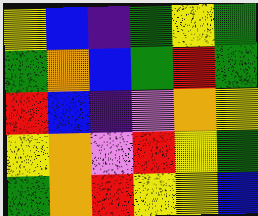[["yellow", "blue", "indigo", "green", "yellow", "green"], ["green", "orange", "blue", "green", "red", "green"], ["red", "blue", "indigo", "violet", "orange", "yellow"], ["yellow", "orange", "violet", "red", "yellow", "green"], ["green", "orange", "red", "yellow", "yellow", "blue"]]